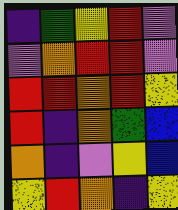[["indigo", "green", "yellow", "red", "violet"], ["violet", "orange", "red", "red", "violet"], ["red", "red", "orange", "red", "yellow"], ["red", "indigo", "orange", "green", "blue"], ["orange", "indigo", "violet", "yellow", "blue"], ["yellow", "red", "orange", "indigo", "yellow"]]